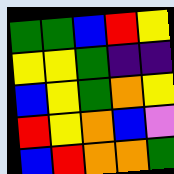[["green", "green", "blue", "red", "yellow"], ["yellow", "yellow", "green", "indigo", "indigo"], ["blue", "yellow", "green", "orange", "yellow"], ["red", "yellow", "orange", "blue", "violet"], ["blue", "red", "orange", "orange", "green"]]